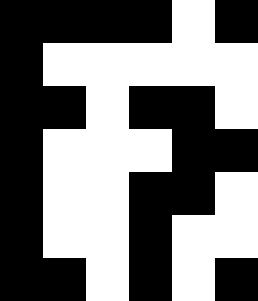[["black", "black", "black", "black", "white", "black"], ["black", "white", "white", "white", "white", "white"], ["black", "black", "white", "black", "black", "white"], ["black", "white", "white", "white", "black", "black"], ["black", "white", "white", "black", "black", "white"], ["black", "white", "white", "black", "white", "white"], ["black", "black", "white", "black", "white", "black"]]